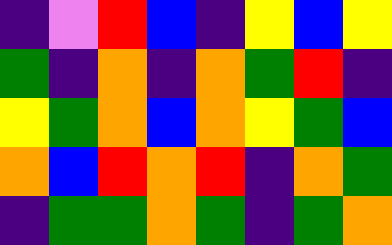[["indigo", "violet", "red", "blue", "indigo", "yellow", "blue", "yellow"], ["green", "indigo", "orange", "indigo", "orange", "green", "red", "indigo"], ["yellow", "green", "orange", "blue", "orange", "yellow", "green", "blue"], ["orange", "blue", "red", "orange", "red", "indigo", "orange", "green"], ["indigo", "green", "green", "orange", "green", "indigo", "green", "orange"]]